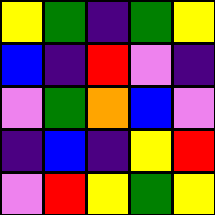[["yellow", "green", "indigo", "green", "yellow"], ["blue", "indigo", "red", "violet", "indigo"], ["violet", "green", "orange", "blue", "violet"], ["indigo", "blue", "indigo", "yellow", "red"], ["violet", "red", "yellow", "green", "yellow"]]